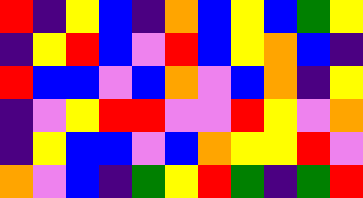[["red", "indigo", "yellow", "blue", "indigo", "orange", "blue", "yellow", "blue", "green", "yellow"], ["indigo", "yellow", "red", "blue", "violet", "red", "blue", "yellow", "orange", "blue", "indigo"], ["red", "blue", "blue", "violet", "blue", "orange", "violet", "blue", "orange", "indigo", "yellow"], ["indigo", "violet", "yellow", "red", "red", "violet", "violet", "red", "yellow", "violet", "orange"], ["indigo", "yellow", "blue", "blue", "violet", "blue", "orange", "yellow", "yellow", "red", "violet"], ["orange", "violet", "blue", "indigo", "green", "yellow", "red", "green", "indigo", "green", "red"]]